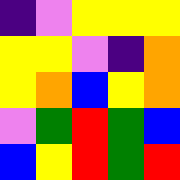[["indigo", "violet", "yellow", "yellow", "yellow"], ["yellow", "yellow", "violet", "indigo", "orange"], ["yellow", "orange", "blue", "yellow", "orange"], ["violet", "green", "red", "green", "blue"], ["blue", "yellow", "red", "green", "red"]]